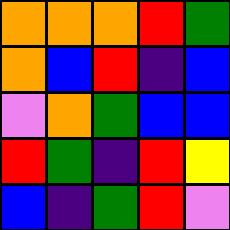[["orange", "orange", "orange", "red", "green"], ["orange", "blue", "red", "indigo", "blue"], ["violet", "orange", "green", "blue", "blue"], ["red", "green", "indigo", "red", "yellow"], ["blue", "indigo", "green", "red", "violet"]]